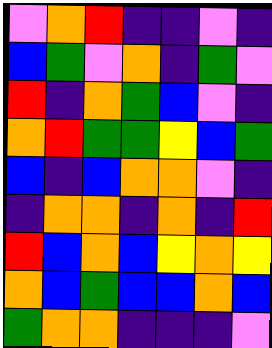[["violet", "orange", "red", "indigo", "indigo", "violet", "indigo"], ["blue", "green", "violet", "orange", "indigo", "green", "violet"], ["red", "indigo", "orange", "green", "blue", "violet", "indigo"], ["orange", "red", "green", "green", "yellow", "blue", "green"], ["blue", "indigo", "blue", "orange", "orange", "violet", "indigo"], ["indigo", "orange", "orange", "indigo", "orange", "indigo", "red"], ["red", "blue", "orange", "blue", "yellow", "orange", "yellow"], ["orange", "blue", "green", "blue", "blue", "orange", "blue"], ["green", "orange", "orange", "indigo", "indigo", "indigo", "violet"]]